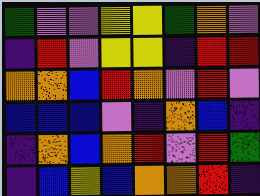[["green", "violet", "violet", "yellow", "yellow", "green", "orange", "violet"], ["indigo", "red", "violet", "yellow", "yellow", "indigo", "red", "red"], ["orange", "orange", "blue", "red", "orange", "violet", "red", "violet"], ["blue", "blue", "blue", "violet", "indigo", "orange", "blue", "indigo"], ["indigo", "orange", "blue", "orange", "red", "violet", "red", "green"], ["indigo", "blue", "yellow", "blue", "orange", "orange", "red", "indigo"]]